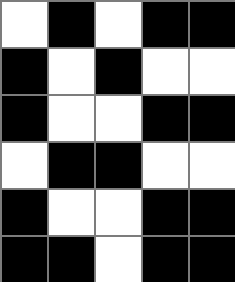[["white", "black", "white", "black", "black"], ["black", "white", "black", "white", "white"], ["black", "white", "white", "black", "black"], ["white", "black", "black", "white", "white"], ["black", "white", "white", "black", "black"], ["black", "black", "white", "black", "black"]]